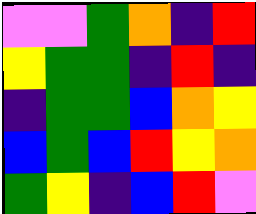[["violet", "violet", "green", "orange", "indigo", "red"], ["yellow", "green", "green", "indigo", "red", "indigo"], ["indigo", "green", "green", "blue", "orange", "yellow"], ["blue", "green", "blue", "red", "yellow", "orange"], ["green", "yellow", "indigo", "blue", "red", "violet"]]